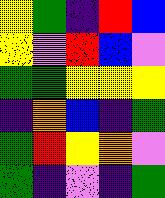[["yellow", "green", "indigo", "red", "blue"], ["yellow", "violet", "red", "blue", "violet"], ["green", "green", "yellow", "yellow", "yellow"], ["indigo", "orange", "blue", "indigo", "green"], ["green", "red", "yellow", "orange", "violet"], ["green", "indigo", "violet", "indigo", "green"]]